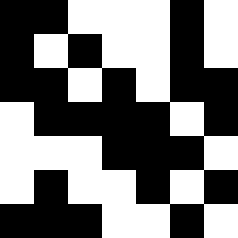[["black", "black", "white", "white", "white", "black", "white"], ["black", "white", "black", "white", "white", "black", "white"], ["black", "black", "white", "black", "white", "black", "black"], ["white", "black", "black", "black", "black", "white", "black"], ["white", "white", "white", "black", "black", "black", "white"], ["white", "black", "white", "white", "black", "white", "black"], ["black", "black", "black", "white", "white", "black", "white"]]